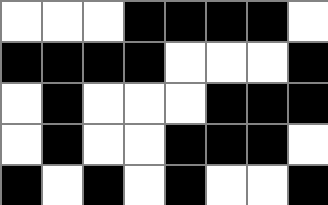[["white", "white", "white", "black", "black", "black", "black", "white"], ["black", "black", "black", "black", "white", "white", "white", "black"], ["white", "black", "white", "white", "white", "black", "black", "black"], ["white", "black", "white", "white", "black", "black", "black", "white"], ["black", "white", "black", "white", "black", "white", "white", "black"]]